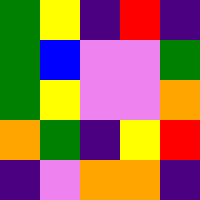[["green", "yellow", "indigo", "red", "indigo"], ["green", "blue", "violet", "violet", "green"], ["green", "yellow", "violet", "violet", "orange"], ["orange", "green", "indigo", "yellow", "red"], ["indigo", "violet", "orange", "orange", "indigo"]]